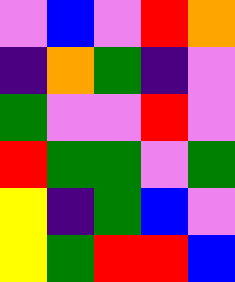[["violet", "blue", "violet", "red", "orange"], ["indigo", "orange", "green", "indigo", "violet"], ["green", "violet", "violet", "red", "violet"], ["red", "green", "green", "violet", "green"], ["yellow", "indigo", "green", "blue", "violet"], ["yellow", "green", "red", "red", "blue"]]